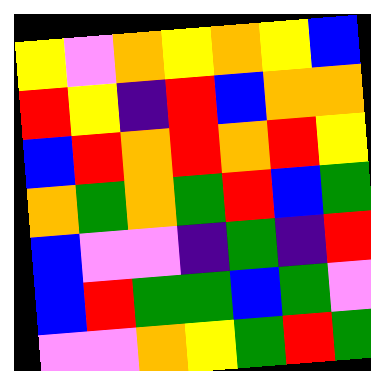[["yellow", "violet", "orange", "yellow", "orange", "yellow", "blue"], ["red", "yellow", "indigo", "red", "blue", "orange", "orange"], ["blue", "red", "orange", "red", "orange", "red", "yellow"], ["orange", "green", "orange", "green", "red", "blue", "green"], ["blue", "violet", "violet", "indigo", "green", "indigo", "red"], ["blue", "red", "green", "green", "blue", "green", "violet"], ["violet", "violet", "orange", "yellow", "green", "red", "green"]]